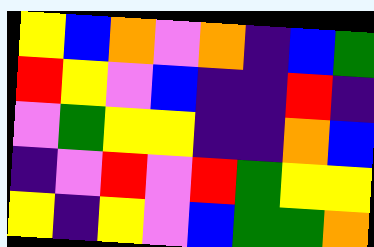[["yellow", "blue", "orange", "violet", "orange", "indigo", "blue", "green"], ["red", "yellow", "violet", "blue", "indigo", "indigo", "red", "indigo"], ["violet", "green", "yellow", "yellow", "indigo", "indigo", "orange", "blue"], ["indigo", "violet", "red", "violet", "red", "green", "yellow", "yellow"], ["yellow", "indigo", "yellow", "violet", "blue", "green", "green", "orange"]]